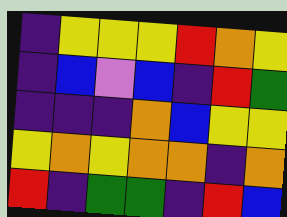[["indigo", "yellow", "yellow", "yellow", "red", "orange", "yellow"], ["indigo", "blue", "violet", "blue", "indigo", "red", "green"], ["indigo", "indigo", "indigo", "orange", "blue", "yellow", "yellow"], ["yellow", "orange", "yellow", "orange", "orange", "indigo", "orange"], ["red", "indigo", "green", "green", "indigo", "red", "blue"]]